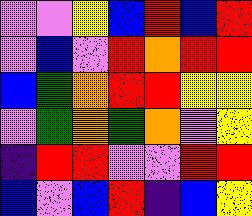[["violet", "violet", "yellow", "blue", "red", "blue", "red"], ["violet", "blue", "violet", "red", "orange", "red", "red"], ["blue", "green", "orange", "red", "red", "yellow", "yellow"], ["violet", "green", "orange", "green", "orange", "violet", "yellow"], ["indigo", "red", "red", "violet", "violet", "red", "red"], ["blue", "violet", "blue", "red", "indigo", "blue", "yellow"]]